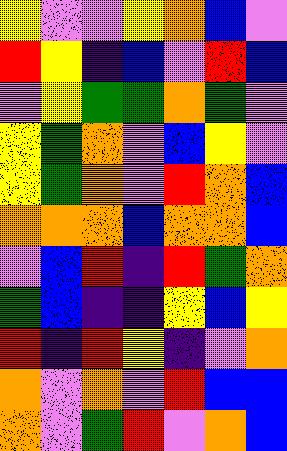[["yellow", "violet", "violet", "yellow", "orange", "blue", "violet"], ["red", "yellow", "indigo", "blue", "violet", "red", "blue"], ["violet", "yellow", "green", "green", "orange", "green", "violet"], ["yellow", "green", "orange", "violet", "blue", "yellow", "violet"], ["yellow", "green", "orange", "violet", "red", "orange", "blue"], ["orange", "orange", "orange", "blue", "orange", "orange", "blue"], ["violet", "blue", "red", "indigo", "red", "green", "orange"], ["green", "blue", "indigo", "indigo", "yellow", "blue", "yellow"], ["red", "indigo", "red", "yellow", "indigo", "violet", "orange"], ["orange", "violet", "orange", "violet", "red", "blue", "blue"], ["orange", "violet", "green", "red", "violet", "orange", "blue"]]